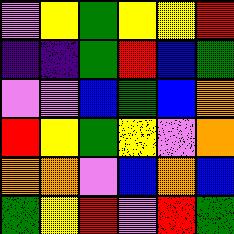[["violet", "yellow", "green", "yellow", "yellow", "red"], ["indigo", "indigo", "green", "red", "blue", "green"], ["violet", "violet", "blue", "green", "blue", "orange"], ["red", "yellow", "green", "yellow", "violet", "orange"], ["orange", "orange", "violet", "blue", "orange", "blue"], ["green", "yellow", "red", "violet", "red", "green"]]